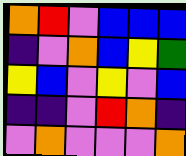[["orange", "red", "violet", "blue", "blue", "blue"], ["indigo", "violet", "orange", "blue", "yellow", "green"], ["yellow", "blue", "violet", "yellow", "violet", "blue"], ["indigo", "indigo", "violet", "red", "orange", "indigo"], ["violet", "orange", "violet", "violet", "violet", "orange"]]